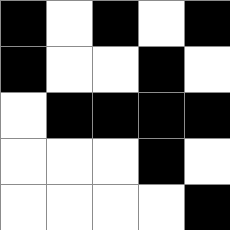[["black", "white", "black", "white", "black"], ["black", "white", "white", "black", "white"], ["white", "black", "black", "black", "black"], ["white", "white", "white", "black", "white"], ["white", "white", "white", "white", "black"]]